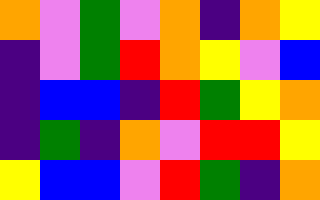[["orange", "violet", "green", "violet", "orange", "indigo", "orange", "yellow"], ["indigo", "violet", "green", "red", "orange", "yellow", "violet", "blue"], ["indigo", "blue", "blue", "indigo", "red", "green", "yellow", "orange"], ["indigo", "green", "indigo", "orange", "violet", "red", "red", "yellow"], ["yellow", "blue", "blue", "violet", "red", "green", "indigo", "orange"]]